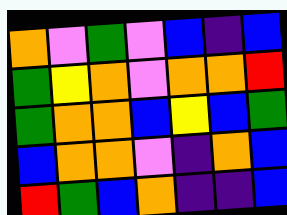[["orange", "violet", "green", "violet", "blue", "indigo", "blue"], ["green", "yellow", "orange", "violet", "orange", "orange", "red"], ["green", "orange", "orange", "blue", "yellow", "blue", "green"], ["blue", "orange", "orange", "violet", "indigo", "orange", "blue"], ["red", "green", "blue", "orange", "indigo", "indigo", "blue"]]